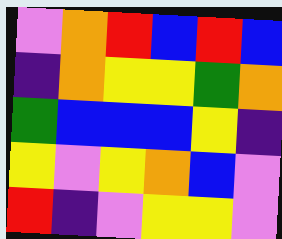[["violet", "orange", "red", "blue", "red", "blue"], ["indigo", "orange", "yellow", "yellow", "green", "orange"], ["green", "blue", "blue", "blue", "yellow", "indigo"], ["yellow", "violet", "yellow", "orange", "blue", "violet"], ["red", "indigo", "violet", "yellow", "yellow", "violet"]]